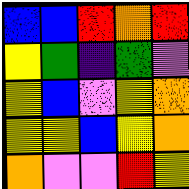[["blue", "blue", "red", "orange", "red"], ["yellow", "green", "indigo", "green", "violet"], ["yellow", "blue", "violet", "yellow", "orange"], ["yellow", "yellow", "blue", "yellow", "orange"], ["orange", "violet", "violet", "red", "yellow"]]